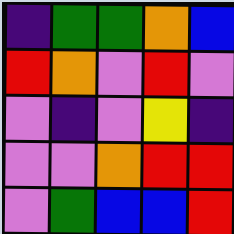[["indigo", "green", "green", "orange", "blue"], ["red", "orange", "violet", "red", "violet"], ["violet", "indigo", "violet", "yellow", "indigo"], ["violet", "violet", "orange", "red", "red"], ["violet", "green", "blue", "blue", "red"]]